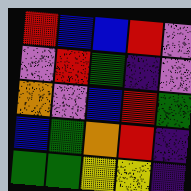[["red", "blue", "blue", "red", "violet"], ["violet", "red", "green", "indigo", "violet"], ["orange", "violet", "blue", "red", "green"], ["blue", "green", "orange", "red", "indigo"], ["green", "green", "yellow", "yellow", "indigo"]]